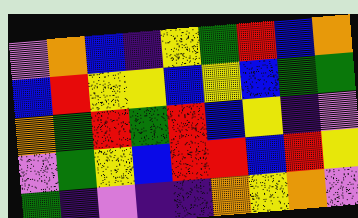[["violet", "orange", "blue", "indigo", "yellow", "green", "red", "blue", "orange"], ["blue", "red", "yellow", "yellow", "blue", "yellow", "blue", "green", "green"], ["orange", "green", "red", "green", "red", "blue", "yellow", "indigo", "violet"], ["violet", "green", "yellow", "blue", "red", "red", "blue", "red", "yellow"], ["green", "indigo", "violet", "indigo", "indigo", "orange", "yellow", "orange", "violet"]]